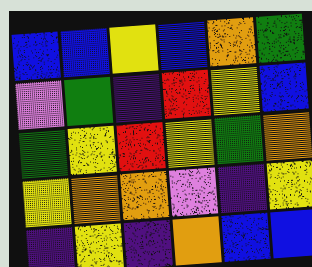[["blue", "blue", "yellow", "blue", "orange", "green"], ["violet", "green", "indigo", "red", "yellow", "blue"], ["green", "yellow", "red", "yellow", "green", "orange"], ["yellow", "orange", "orange", "violet", "indigo", "yellow"], ["indigo", "yellow", "indigo", "orange", "blue", "blue"]]